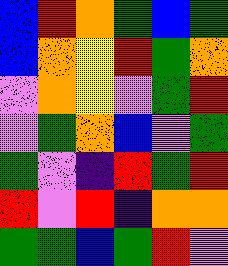[["blue", "red", "orange", "green", "blue", "green"], ["blue", "orange", "yellow", "red", "green", "orange"], ["violet", "orange", "yellow", "violet", "green", "red"], ["violet", "green", "orange", "blue", "violet", "green"], ["green", "violet", "indigo", "red", "green", "red"], ["red", "violet", "red", "indigo", "orange", "orange"], ["green", "green", "blue", "green", "red", "violet"]]